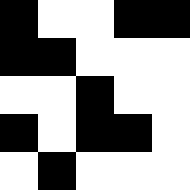[["black", "white", "white", "black", "black"], ["black", "black", "white", "white", "white"], ["white", "white", "black", "white", "white"], ["black", "white", "black", "black", "white"], ["white", "black", "white", "white", "white"]]